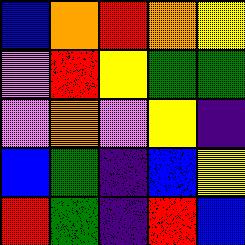[["blue", "orange", "red", "orange", "yellow"], ["violet", "red", "yellow", "green", "green"], ["violet", "orange", "violet", "yellow", "indigo"], ["blue", "green", "indigo", "blue", "yellow"], ["red", "green", "indigo", "red", "blue"]]